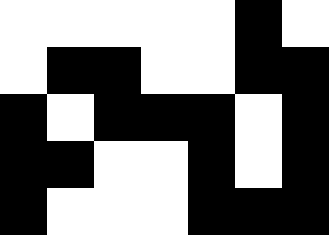[["white", "white", "white", "white", "white", "black", "white"], ["white", "black", "black", "white", "white", "black", "black"], ["black", "white", "black", "black", "black", "white", "black"], ["black", "black", "white", "white", "black", "white", "black"], ["black", "white", "white", "white", "black", "black", "black"]]